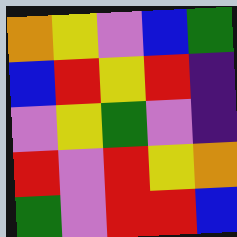[["orange", "yellow", "violet", "blue", "green"], ["blue", "red", "yellow", "red", "indigo"], ["violet", "yellow", "green", "violet", "indigo"], ["red", "violet", "red", "yellow", "orange"], ["green", "violet", "red", "red", "blue"]]